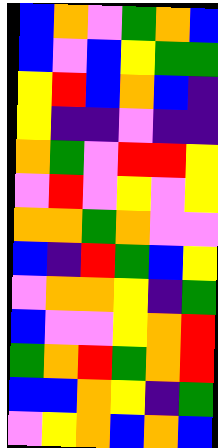[["blue", "orange", "violet", "green", "orange", "blue"], ["blue", "violet", "blue", "yellow", "green", "green"], ["yellow", "red", "blue", "orange", "blue", "indigo"], ["yellow", "indigo", "indigo", "violet", "indigo", "indigo"], ["orange", "green", "violet", "red", "red", "yellow"], ["violet", "red", "violet", "yellow", "violet", "yellow"], ["orange", "orange", "green", "orange", "violet", "violet"], ["blue", "indigo", "red", "green", "blue", "yellow"], ["violet", "orange", "orange", "yellow", "indigo", "green"], ["blue", "violet", "violet", "yellow", "orange", "red"], ["green", "orange", "red", "green", "orange", "red"], ["blue", "blue", "orange", "yellow", "indigo", "green"], ["violet", "yellow", "orange", "blue", "orange", "blue"]]